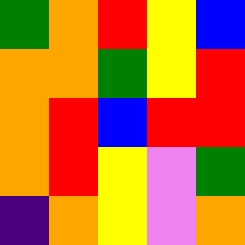[["green", "orange", "red", "yellow", "blue"], ["orange", "orange", "green", "yellow", "red"], ["orange", "red", "blue", "red", "red"], ["orange", "red", "yellow", "violet", "green"], ["indigo", "orange", "yellow", "violet", "orange"]]